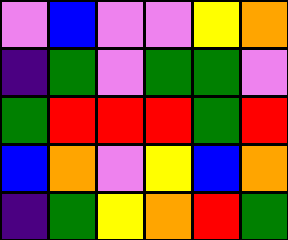[["violet", "blue", "violet", "violet", "yellow", "orange"], ["indigo", "green", "violet", "green", "green", "violet"], ["green", "red", "red", "red", "green", "red"], ["blue", "orange", "violet", "yellow", "blue", "orange"], ["indigo", "green", "yellow", "orange", "red", "green"]]